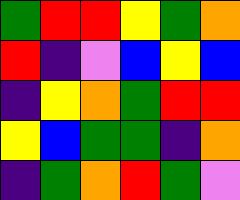[["green", "red", "red", "yellow", "green", "orange"], ["red", "indigo", "violet", "blue", "yellow", "blue"], ["indigo", "yellow", "orange", "green", "red", "red"], ["yellow", "blue", "green", "green", "indigo", "orange"], ["indigo", "green", "orange", "red", "green", "violet"]]